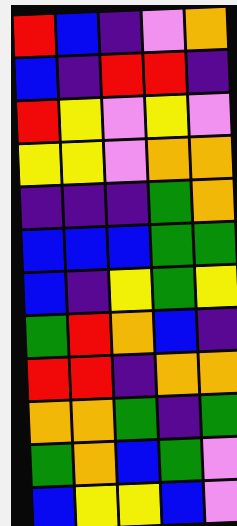[["red", "blue", "indigo", "violet", "orange"], ["blue", "indigo", "red", "red", "indigo"], ["red", "yellow", "violet", "yellow", "violet"], ["yellow", "yellow", "violet", "orange", "orange"], ["indigo", "indigo", "indigo", "green", "orange"], ["blue", "blue", "blue", "green", "green"], ["blue", "indigo", "yellow", "green", "yellow"], ["green", "red", "orange", "blue", "indigo"], ["red", "red", "indigo", "orange", "orange"], ["orange", "orange", "green", "indigo", "green"], ["green", "orange", "blue", "green", "violet"], ["blue", "yellow", "yellow", "blue", "violet"]]